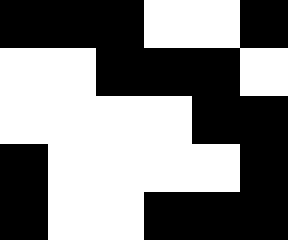[["black", "black", "black", "white", "white", "black"], ["white", "white", "black", "black", "black", "white"], ["white", "white", "white", "white", "black", "black"], ["black", "white", "white", "white", "white", "black"], ["black", "white", "white", "black", "black", "black"]]